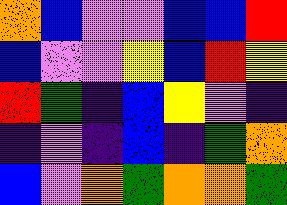[["orange", "blue", "violet", "violet", "blue", "blue", "red"], ["blue", "violet", "violet", "yellow", "blue", "red", "yellow"], ["red", "green", "indigo", "blue", "yellow", "violet", "indigo"], ["indigo", "violet", "indigo", "blue", "indigo", "green", "orange"], ["blue", "violet", "orange", "green", "orange", "orange", "green"]]